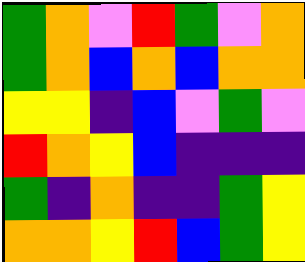[["green", "orange", "violet", "red", "green", "violet", "orange"], ["green", "orange", "blue", "orange", "blue", "orange", "orange"], ["yellow", "yellow", "indigo", "blue", "violet", "green", "violet"], ["red", "orange", "yellow", "blue", "indigo", "indigo", "indigo"], ["green", "indigo", "orange", "indigo", "indigo", "green", "yellow"], ["orange", "orange", "yellow", "red", "blue", "green", "yellow"]]